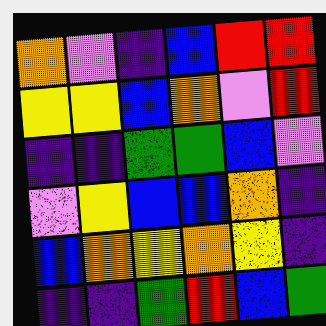[["orange", "violet", "indigo", "blue", "red", "red"], ["yellow", "yellow", "blue", "orange", "violet", "red"], ["indigo", "indigo", "green", "green", "blue", "violet"], ["violet", "yellow", "blue", "blue", "orange", "indigo"], ["blue", "orange", "yellow", "orange", "yellow", "indigo"], ["indigo", "indigo", "green", "red", "blue", "green"]]